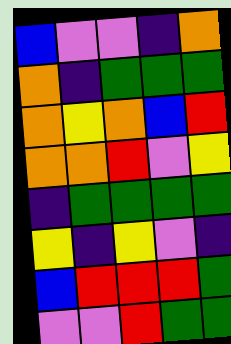[["blue", "violet", "violet", "indigo", "orange"], ["orange", "indigo", "green", "green", "green"], ["orange", "yellow", "orange", "blue", "red"], ["orange", "orange", "red", "violet", "yellow"], ["indigo", "green", "green", "green", "green"], ["yellow", "indigo", "yellow", "violet", "indigo"], ["blue", "red", "red", "red", "green"], ["violet", "violet", "red", "green", "green"]]